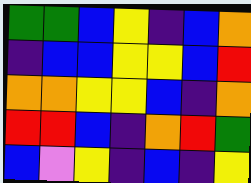[["green", "green", "blue", "yellow", "indigo", "blue", "orange"], ["indigo", "blue", "blue", "yellow", "yellow", "blue", "red"], ["orange", "orange", "yellow", "yellow", "blue", "indigo", "orange"], ["red", "red", "blue", "indigo", "orange", "red", "green"], ["blue", "violet", "yellow", "indigo", "blue", "indigo", "yellow"]]